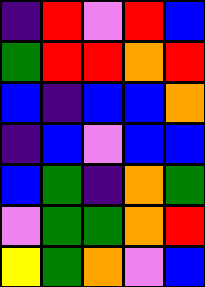[["indigo", "red", "violet", "red", "blue"], ["green", "red", "red", "orange", "red"], ["blue", "indigo", "blue", "blue", "orange"], ["indigo", "blue", "violet", "blue", "blue"], ["blue", "green", "indigo", "orange", "green"], ["violet", "green", "green", "orange", "red"], ["yellow", "green", "orange", "violet", "blue"]]